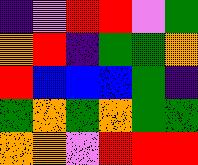[["indigo", "violet", "red", "red", "violet", "green"], ["orange", "red", "indigo", "green", "green", "orange"], ["red", "blue", "blue", "blue", "green", "indigo"], ["green", "orange", "green", "orange", "green", "green"], ["orange", "orange", "violet", "red", "red", "red"]]